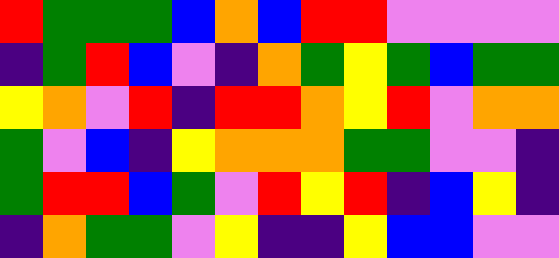[["red", "green", "green", "green", "blue", "orange", "blue", "red", "red", "violet", "violet", "violet", "violet"], ["indigo", "green", "red", "blue", "violet", "indigo", "orange", "green", "yellow", "green", "blue", "green", "green"], ["yellow", "orange", "violet", "red", "indigo", "red", "red", "orange", "yellow", "red", "violet", "orange", "orange"], ["green", "violet", "blue", "indigo", "yellow", "orange", "orange", "orange", "green", "green", "violet", "violet", "indigo"], ["green", "red", "red", "blue", "green", "violet", "red", "yellow", "red", "indigo", "blue", "yellow", "indigo"], ["indigo", "orange", "green", "green", "violet", "yellow", "indigo", "indigo", "yellow", "blue", "blue", "violet", "violet"]]